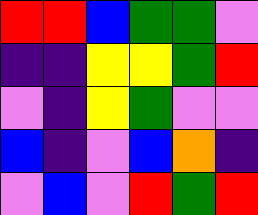[["red", "red", "blue", "green", "green", "violet"], ["indigo", "indigo", "yellow", "yellow", "green", "red"], ["violet", "indigo", "yellow", "green", "violet", "violet"], ["blue", "indigo", "violet", "blue", "orange", "indigo"], ["violet", "blue", "violet", "red", "green", "red"]]